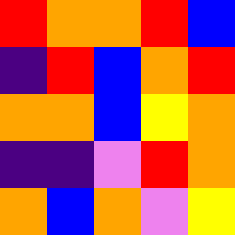[["red", "orange", "orange", "red", "blue"], ["indigo", "red", "blue", "orange", "red"], ["orange", "orange", "blue", "yellow", "orange"], ["indigo", "indigo", "violet", "red", "orange"], ["orange", "blue", "orange", "violet", "yellow"]]